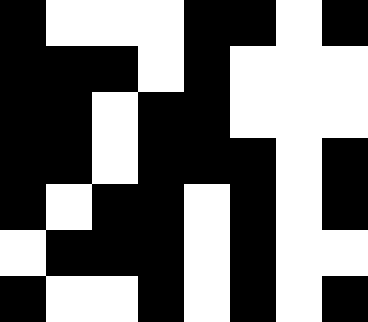[["black", "white", "white", "white", "black", "black", "white", "black"], ["black", "black", "black", "white", "black", "white", "white", "white"], ["black", "black", "white", "black", "black", "white", "white", "white"], ["black", "black", "white", "black", "black", "black", "white", "black"], ["black", "white", "black", "black", "white", "black", "white", "black"], ["white", "black", "black", "black", "white", "black", "white", "white"], ["black", "white", "white", "black", "white", "black", "white", "black"]]